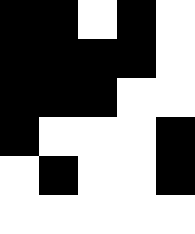[["black", "black", "white", "black", "white"], ["black", "black", "black", "black", "white"], ["black", "black", "black", "white", "white"], ["black", "white", "white", "white", "black"], ["white", "black", "white", "white", "black"], ["white", "white", "white", "white", "white"]]